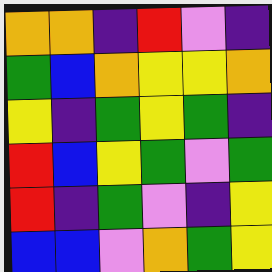[["orange", "orange", "indigo", "red", "violet", "indigo"], ["green", "blue", "orange", "yellow", "yellow", "orange"], ["yellow", "indigo", "green", "yellow", "green", "indigo"], ["red", "blue", "yellow", "green", "violet", "green"], ["red", "indigo", "green", "violet", "indigo", "yellow"], ["blue", "blue", "violet", "orange", "green", "yellow"]]